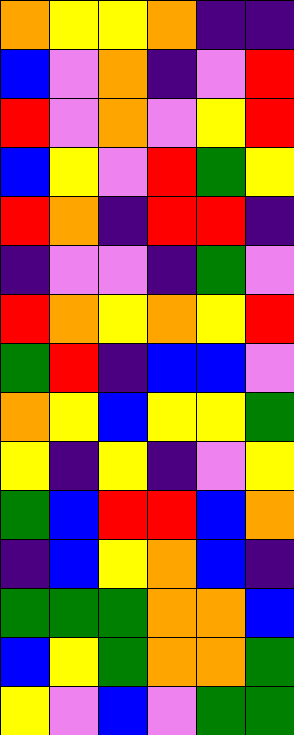[["orange", "yellow", "yellow", "orange", "indigo", "indigo"], ["blue", "violet", "orange", "indigo", "violet", "red"], ["red", "violet", "orange", "violet", "yellow", "red"], ["blue", "yellow", "violet", "red", "green", "yellow"], ["red", "orange", "indigo", "red", "red", "indigo"], ["indigo", "violet", "violet", "indigo", "green", "violet"], ["red", "orange", "yellow", "orange", "yellow", "red"], ["green", "red", "indigo", "blue", "blue", "violet"], ["orange", "yellow", "blue", "yellow", "yellow", "green"], ["yellow", "indigo", "yellow", "indigo", "violet", "yellow"], ["green", "blue", "red", "red", "blue", "orange"], ["indigo", "blue", "yellow", "orange", "blue", "indigo"], ["green", "green", "green", "orange", "orange", "blue"], ["blue", "yellow", "green", "orange", "orange", "green"], ["yellow", "violet", "blue", "violet", "green", "green"]]